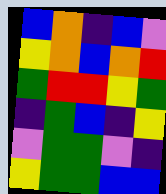[["blue", "orange", "indigo", "blue", "violet"], ["yellow", "orange", "blue", "orange", "red"], ["green", "red", "red", "yellow", "green"], ["indigo", "green", "blue", "indigo", "yellow"], ["violet", "green", "green", "violet", "indigo"], ["yellow", "green", "green", "blue", "blue"]]